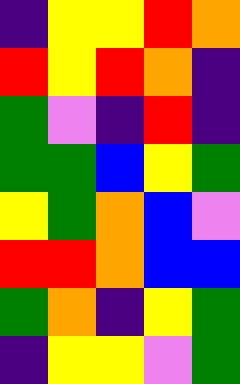[["indigo", "yellow", "yellow", "red", "orange"], ["red", "yellow", "red", "orange", "indigo"], ["green", "violet", "indigo", "red", "indigo"], ["green", "green", "blue", "yellow", "green"], ["yellow", "green", "orange", "blue", "violet"], ["red", "red", "orange", "blue", "blue"], ["green", "orange", "indigo", "yellow", "green"], ["indigo", "yellow", "yellow", "violet", "green"]]